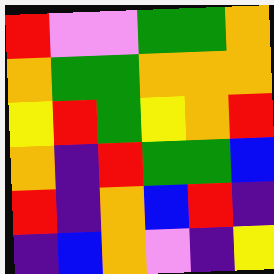[["red", "violet", "violet", "green", "green", "orange"], ["orange", "green", "green", "orange", "orange", "orange"], ["yellow", "red", "green", "yellow", "orange", "red"], ["orange", "indigo", "red", "green", "green", "blue"], ["red", "indigo", "orange", "blue", "red", "indigo"], ["indigo", "blue", "orange", "violet", "indigo", "yellow"]]